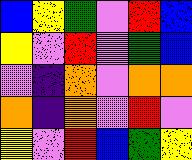[["blue", "yellow", "green", "violet", "red", "blue"], ["yellow", "violet", "red", "violet", "green", "blue"], ["violet", "indigo", "orange", "violet", "orange", "orange"], ["orange", "indigo", "orange", "violet", "red", "violet"], ["yellow", "violet", "red", "blue", "green", "yellow"]]